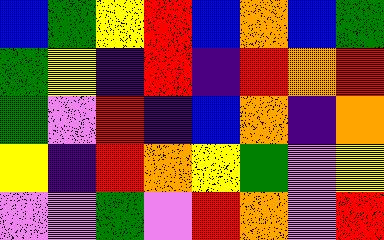[["blue", "green", "yellow", "red", "blue", "orange", "blue", "green"], ["green", "yellow", "indigo", "red", "indigo", "red", "orange", "red"], ["green", "violet", "red", "indigo", "blue", "orange", "indigo", "orange"], ["yellow", "indigo", "red", "orange", "yellow", "green", "violet", "yellow"], ["violet", "violet", "green", "violet", "red", "orange", "violet", "red"]]